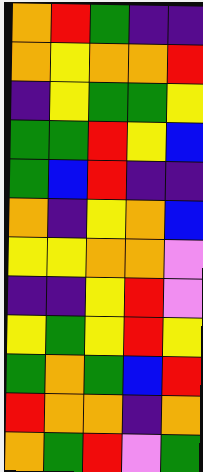[["orange", "red", "green", "indigo", "indigo"], ["orange", "yellow", "orange", "orange", "red"], ["indigo", "yellow", "green", "green", "yellow"], ["green", "green", "red", "yellow", "blue"], ["green", "blue", "red", "indigo", "indigo"], ["orange", "indigo", "yellow", "orange", "blue"], ["yellow", "yellow", "orange", "orange", "violet"], ["indigo", "indigo", "yellow", "red", "violet"], ["yellow", "green", "yellow", "red", "yellow"], ["green", "orange", "green", "blue", "red"], ["red", "orange", "orange", "indigo", "orange"], ["orange", "green", "red", "violet", "green"]]